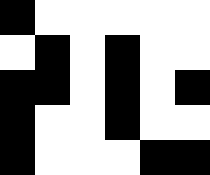[["black", "white", "white", "white", "white", "white"], ["white", "black", "white", "black", "white", "white"], ["black", "black", "white", "black", "white", "black"], ["black", "white", "white", "black", "white", "white"], ["black", "white", "white", "white", "black", "black"]]